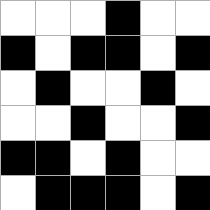[["white", "white", "white", "black", "white", "white"], ["black", "white", "black", "black", "white", "black"], ["white", "black", "white", "white", "black", "white"], ["white", "white", "black", "white", "white", "black"], ["black", "black", "white", "black", "white", "white"], ["white", "black", "black", "black", "white", "black"]]